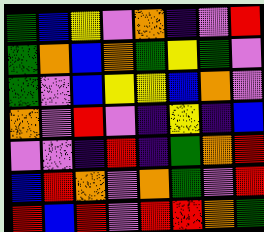[["green", "blue", "yellow", "violet", "orange", "indigo", "violet", "red"], ["green", "orange", "blue", "orange", "green", "yellow", "green", "violet"], ["green", "violet", "blue", "yellow", "yellow", "blue", "orange", "violet"], ["orange", "violet", "red", "violet", "indigo", "yellow", "indigo", "blue"], ["violet", "violet", "indigo", "red", "indigo", "green", "orange", "red"], ["blue", "red", "orange", "violet", "orange", "green", "violet", "red"], ["red", "blue", "red", "violet", "red", "red", "orange", "green"]]